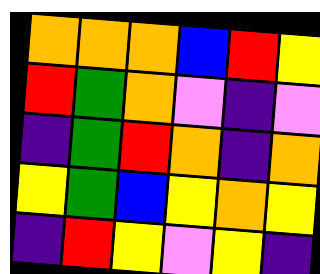[["orange", "orange", "orange", "blue", "red", "yellow"], ["red", "green", "orange", "violet", "indigo", "violet"], ["indigo", "green", "red", "orange", "indigo", "orange"], ["yellow", "green", "blue", "yellow", "orange", "yellow"], ["indigo", "red", "yellow", "violet", "yellow", "indigo"]]